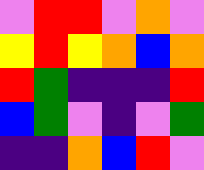[["violet", "red", "red", "violet", "orange", "violet"], ["yellow", "red", "yellow", "orange", "blue", "orange"], ["red", "green", "indigo", "indigo", "indigo", "red"], ["blue", "green", "violet", "indigo", "violet", "green"], ["indigo", "indigo", "orange", "blue", "red", "violet"]]